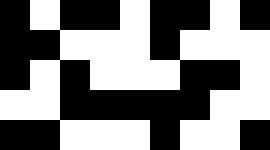[["black", "white", "black", "black", "white", "black", "black", "white", "black"], ["black", "black", "white", "white", "white", "black", "white", "white", "white"], ["black", "white", "black", "white", "white", "white", "black", "black", "white"], ["white", "white", "black", "black", "black", "black", "black", "white", "white"], ["black", "black", "white", "white", "white", "black", "white", "white", "black"]]